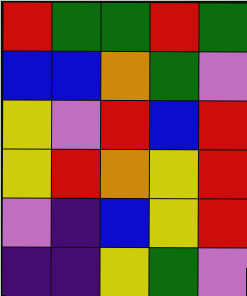[["red", "green", "green", "red", "green"], ["blue", "blue", "orange", "green", "violet"], ["yellow", "violet", "red", "blue", "red"], ["yellow", "red", "orange", "yellow", "red"], ["violet", "indigo", "blue", "yellow", "red"], ["indigo", "indigo", "yellow", "green", "violet"]]